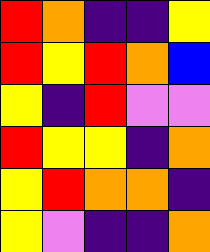[["red", "orange", "indigo", "indigo", "yellow"], ["red", "yellow", "red", "orange", "blue"], ["yellow", "indigo", "red", "violet", "violet"], ["red", "yellow", "yellow", "indigo", "orange"], ["yellow", "red", "orange", "orange", "indigo"], ["yellow", "violet", "indigo", "indigo", "orange"]]